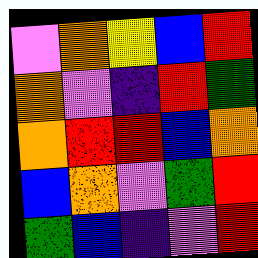[["violet", "orange", "yellow", "blue", "red"], ["orange", "violet", "indigo", "red", "green"], ["orange", "red", "red", "blue", "orange"], ["blue", "orange", "violet", "green", "red"], ["green", "blue", "indigo", "violet", "red"]]